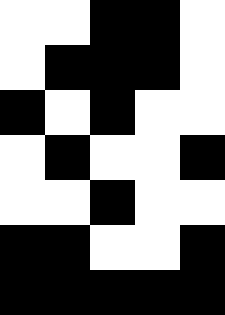[["white", "white", "black", "black", "white"], ["white", "black", "black", "black", "white"], ["black", "white", "black", "white", "white"], ["white", "black", "white", "white", "black"], ["white", "white", "black", "white", "white"], ["black", "black", "white", "white", "black"], ["black", "black", "black", "black", "black"]]